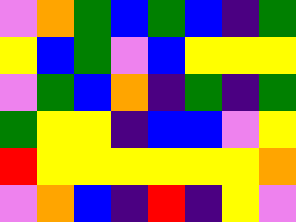[["violet", "orange", "green", "blue", "green", "blue", "indigo", "green"], ["yellow", "blue", "green", "violet", "blue", "yellow", "yellow", "yellow"], ["violet", "green", "blue", "orange", "indigo", "green", "indigo", "green"], ["green", "yellow", "yellow", "indigo", "blue", "blue", "violet", "yellow"], ["red", "yellow", "yellow", "yellow", "yellow", "yellow", "yellow", "orange"], ["violet", "orange", "blue", "indigo", "red", "indigo", "yellow", "violet"]]